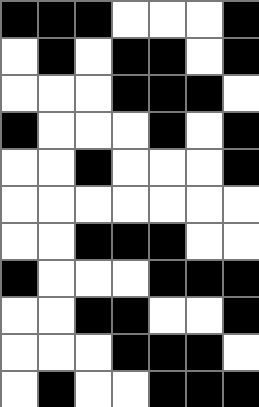[["black", "black", "black", "white", "white", "white", "black"], ["white", "black", "white", "black", "black", "white", "black"], ["white", "white", "white", "black", "black", "black", "white"], ["black", "white", "white", "white", "black", "white", "black"], ["white", "white", "black", "white", "white", "white", "black"], ["white", "white", "white", "white", "white", "white", "white"], ["white", "white", "black", "black", "black", "white", "white"], ["black", "white", "white", "white", "black", "black", "black"], ["white", "white", "black", "black", "white", "white", "black"], ["white", "white", "white", "black", "black", "black", "white"], ["white", "black", "white", "white", "black", "black", "black"]]